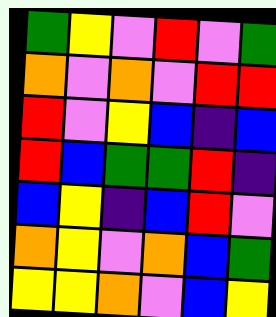[["green", "yellow", "violet", "red", "violet", "green"], ["orange", "violet", "orange", "violet", "red", "red"], ["red", "violet", "yellow", "blue", "indigo", "blue"], ["red", "blue", "green", "green", "red", "indigo"], ["blue", "yellow", "indigo", "blue", "red", "violet"], ["orange", "yellow", "violet", "orange", "blue", "green"], ["yellow", "yellow", "orange", "violet", "blue", "yellow"]]